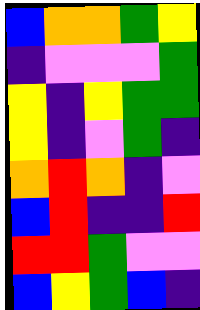[["blue", "orange", "orange", "green", "yellow"], ["indigo", "violet", "violet", "violet", "green"], ["yellow", "indigo", "yellow", "green", "green"], ["yellow", "indigo", "violet", "green", "indigo"], ["orange", "red", "orange", "indigo", "violet"], ["blue", "red", "indigo", "indigo", "red"], ["red", "red", "green", "violet", "violet"], ["blue", "yellow", "green", "blue", "indigo"]]